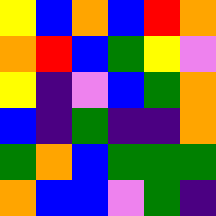[["yellow", "blue", "orange", "blue", "red", "orange"], ["orange", "red", "blue", "green", "yellow", "violet"], ["yellow", "indigo", "violet", "blue", "green", "orange"], ["blue", "indigo", "green", "indigo", "indigo", "orange"], ["green", "orange", "blue", "green", "green", "green"], ["orange", "blue", "blue", "violet", "green", "indigo"]]